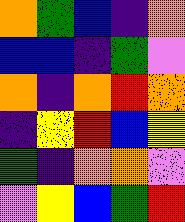[["orange", "green", "blue", "indigo", "orange"], ["blue", "blue", "indigo", "green", "violet"], ["orange", "indigo", "orange", "red", "orange"], ["indigo", "yellow", "red", "blue", "yellow"], ["green", "indigo", "orange", "orange", "violet"], ["violet", "yellow", "blue", "green", "red"]]